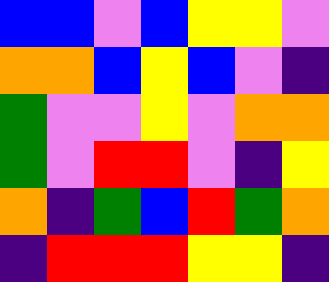[["blue", "blue", "violet", "blue", "yellow", "yellow", "violet"], ["orange", "orange", "blue", "yellow", "blue", "violet", "indigo"], ["green", "violet", "violet", "yellow", "violet", "orange", "orange"], ["green", "violet", "red", "red", "violet", "indigo", "yellow"], ["orange", "indigo", "green", "blue", "red", "green", "orange"], ["indigo", "red", "red", "red", "yellow", "yellow", "indigo"]]